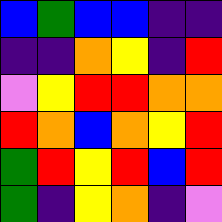[["blue", "green", "blue", "blue", "indigo", "indigo"], ["indigo", "indigo", "orange", "yellow", "indigo", "red"], ["violet", "yellow", "red", "red", "orange", "orange"], ["red", "orange", "blue", "orange", "yellow", "red"], ["green", "red", "yellow", "red", "blue", "red"], ["green", "indigo", "yellow", "orange", "indigo", "violet"]]